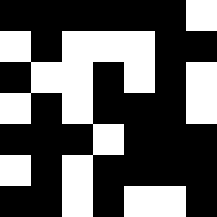[["black", "black", "black", "black", "black", "black", "white"], ["white", "black", "white", "white", "white", "black", "black"], ["black", "white", "white", "black", "white", "black", "white"], ["white", "black", "white", "black", "black", "black", "white"], ["black", "black", "black", "white", "black", "black", "black"], ["white", "black", "white", "black", "black", "black", "black"], ["black", "black", "white", "black", "white", "white", "black"]]